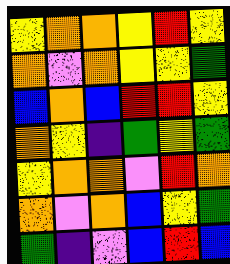[["yellow", "orange", "orange", "yellow", "red", "yellow"], ["orange", "violet", "orange", "yellow", "yellow", "green"], ["blue", "orange", "blue", "red", "red", "yellow"], ["orange", "yellow", "indigo", "green", "yellow", "green"], ["yellow", "orange", "orange", "violet", "red", "orange"], ["orange", "violet", "orange", "blue", "yellow", "green"], ["green", "indigo", "violet", "blue", "red", "blue"]]